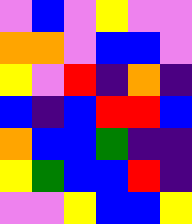[["violet", "blue", "violet", "yellow", "violet", "violet"], ["orange", "orange", "violet", "blue", "blue", "violet"], ["yellow", "violet", "red", "indigo", "orange", "indigo"], ["blue", "indigo", "blue", "red", "red", "blue"], ["orange", "blue", "blue", "green", "indigo", "indigo"], ["yellow", "green", "blue", "blue", "red", "indigo"], ["violet", "violet", "yellow", "blue", "blue", "yellow"]]